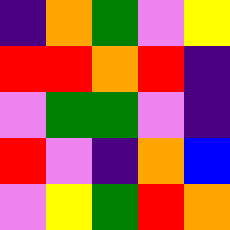[["indigo", "orange", "green", "violet", "yellow"], ["red", "red", "orange", "red", "indigo"], ["violet", "green", "green", "violet", "indigo"], ["red", "violet", "indigo", "orange", "blue"], ["violet", "yellow", "green", "red", "orange"]]